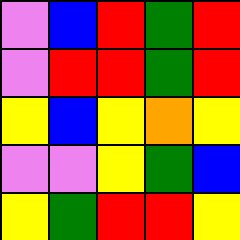[["violet", "blue", "red", "green", "red"], ["violet", "red", "red", "green", "red"], ["yellow", "blue", "yellow", "orange", "yellow"], ["violet", "violet", "yellow", "green", "blue"], ["yellow", "green", "red", "red", "yellow"]]